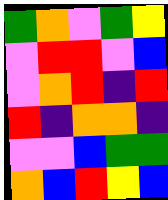[["green", "orange", "violet", "green", "yellow"], ["violet", "red", "red", "violet", "blue"], ["violet", "orange", "red", "indigo", "red"], ["red", "indigo", "orange", "orange", "indigo"], ["violet", "violet", "blue", "green", "green"], ["orange", "blue", "red", "yellow", "blue"]]